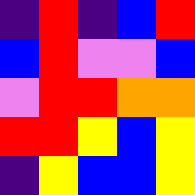[["indigo", "red", "indigo", "blue", "red"], ["blue", "red", "violet", "violet", "blue"], ["violet", "red", "red", "orange", "orange"], ["red", "red", "yellow", "blue", "yellow"], ["indigo", "yellow", "blue", "blue", "yellow"]]